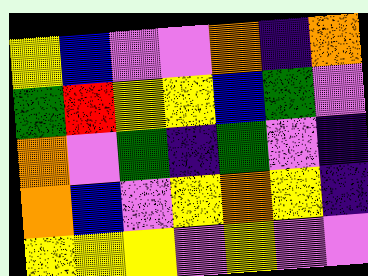[["yellow", "blue", "violet", "violet", "orange", "indigo", "orange"], ["green", "red", "yellow", "yellow", "blue", "green", "violet"], ["orange", "violet", "green", "indigo", "green", "violet", "indigo"], ["orange", "blue", "violet", "yellow", "orange", "yellow", "indigo"], ["yellow", "yellow", "yellow", "violet", "yellow", "violet", "violet"]]